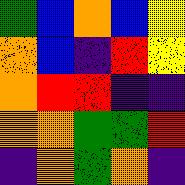[["green", "blue", "orange", "blue", "yellow"], ["orange", "blue", "indigo", "red", "yellow"], ["orange", "red", "red", "indigo", "indigo"], ["orange", "orange", "green", "green", "red"], ["indigo", "orange", "green", "orange", "indigo"]]